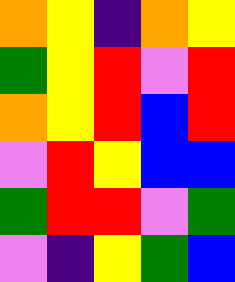[["orange", "yellow", "indigo", "orange", "yellow"], ["green", "yellow", "red", "violet", "red"], ["orange", "yellow", "red", "blue", "red"], ["violet", "red", "yellow", "blue", "blue"], ["green", "red", "red", "violet", "green"], ["violet", "indigo", "yellow", "green", "blue"]]